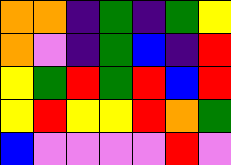[["orange", "orange", "indigo", "green", "indigo", "green", "yellow"], ["orange", "violet", "indigo", "green", "blue", "indigo", "red"], ["yellow", "green", "red", "green", "red", "blue", "red"], ["yellow", "red", "yellow", "yellow", "red", "orange", "green"], ["blue", "violet", "violet", "violet", "violet", "red", "violet"]]